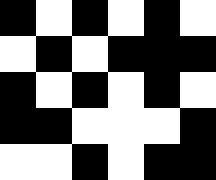[["black", "white", "black", "white", "black", "white"], ["white", "black", "white", "black", "black", "black"], ["black", "white", "black", "white", "black", "white"], ["black", "black", "white", "white", "white", "black"], ["white", "white", "black", "white", "black", "black"]]